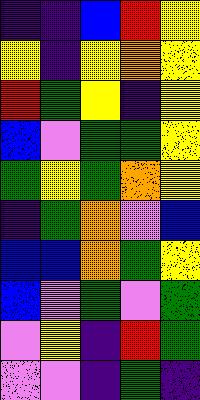[["indigo", "indigo", "blue", "red", "yellow"], ["yellow", "indigo", "yellow", "orange", "yellow"], ["red", "green", "yellow", "indigo", "yellow"], ["blue", "violet", "green", "green", "yellow"], ["green", "yellow", "green", "orange", "yellow"], ["indigo", "green", "orange", "violet", "blue"], ["blue", "blue", "orange", "green", "yellow"], ["blue", "violet", "green", "violet", "green"], ["violet", "yellow", "indigo", "red", "green"], ["violet", "violet", "indigo", "green", "indigo"]]